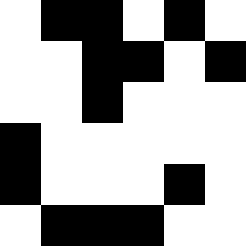[["white", "black", "black", "white", "black", "white"], ["white", "white", "black", "black", "white", "black"], ["white", "white", "black", "white", "white", "white"], ["black", "white", "white", "white", "white", "white"], ["black", "white", "white", "white", "black", "white"], ["white", "black", "black", "black", "white", "white"]]